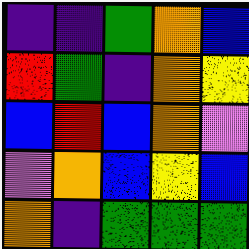[["indigo", "indigo", "green", "orange", "blue"], ["red", "green", "indigo", "orange", "yellow"], ["blue", "red", "blue", "orange", "violet"], ["violet", "orange", "blue", "yellow", "blue"], ["orange", "indigo", "green", "green", "green"]]